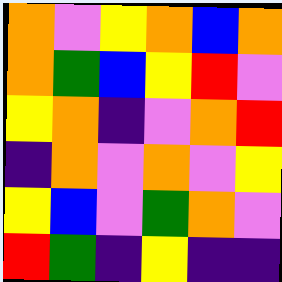[["orange", "violet", "yellow", "orange", "blue", "orange"], ["orange", "green", "blue", "yellow", "red", "violet"], ["yellow", "orange", "indigo", "violet", "orange", "red"], ["indigo", "orange", "violet", "orange", "violet", "yellow"], ["yellow", "blue", "violet", "green", "orange", "violet"], ["red", "green", "indigo", "yellow", "indigo", "indigo"]]